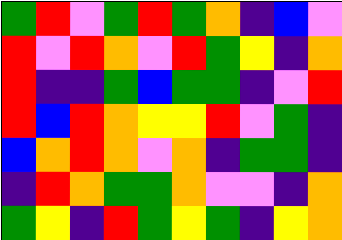[["green", "red", "violet", "green", "red", "green", "orange", "indigo", "blue", "violet"], ["red", "violet", "red", "orange", "violet", "red", "green", "yellow", "indigo", "orange"], ["red", "indigo", "indigo", "green", "blue", "green", "green", "indigo", "violet", "red"], ["red", "blue", "red", "orange", "yellow", "yellow", "red", "violet", "green", "indigo"], ["blue", "orange", "red", "orange", "violet", "orange", "indigo", "green", "green", "indigo"], ["indigo", "red", "orange", "green", "green", "orange", "violet", "violet", "indigo", "orange"], ["green", "yellow", "indigo", "red", "green", "yellow", "green", "indigo", "yellow", "orange"]]